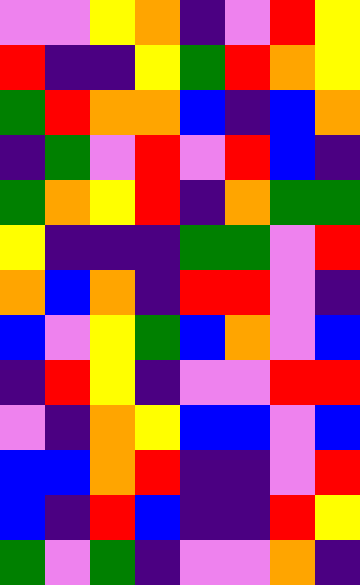[["violet", "violet", "yellow", "orange", "indigo", "violet", "red", "yellow"], ["red", "indigo", "indigo", "yellow", "green", "red", "orange", "yellow"], ["green", "red", "orange", "orange", "blue", "indigo", "blue", "orange"], ["indigo", "green", "violet", "red", "violet", "red", "blue", "indigo"], ["green", "orange", "yellow", "red", "indigo", "orange", "green", "green"], ["yellow", "indigo", "indigo", "indigo", "green", "green", "violet", "red"], ["orange", "blue", "orange", "indigo", "red", "red", "violet", "indigo"], ["blue", "violet", "yellow", "green", "blue", "orange", "violet", "blue"], ["indigo", "red", "yellow", "indigo", "violet", "violet", "red", "red"], ["violet", "indigo", "orange", "yellow", "blue", "blue", "violet", "blue"], ["blue", "blue", "orange", "red", "indigo", "indigo", "violet", "red"], ["blue", "indigo", "red", "blue", "indigo", "indigo", "red", "yellow"], ["green", "violet", "green", "indigo", "violet", "violet", "orange", "indigo"]]